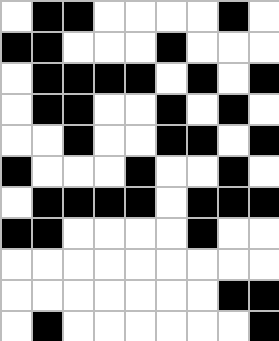[["white", "black", "black", "white", "white", "white", "white", "black", "white"], ["black", "black", "white", "white", "white", "black", "white", "white", "white"], ["white", "black", "black", "black", "black", "white", "black", "white", "black"], ["white", "black", "black", "white", "white", "black", "white", "black", "white"], ["white", "white", "black", "white", "white", "black", "black", "white", "black"], ["black", "white", "white", "white", "black", "white", "white", "black", "white"], ["white", "black", "black", "black", "black", "white", "black", "black", "black"], ["black", "black", "white", "white", "white", "white", "black", "white", "white"], ["white", "white", "white", "white", "white", "white", "white", "white", "white"], ["white", "white", "white", "white", "white", "white", "white", "black", "black"], ["white", "black", "white", "white", "white", "white", "white", "white", "black"]]